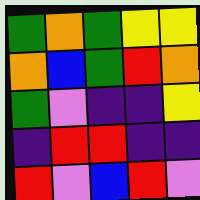[["green", "orange", "green", "yellow", "yellow"], ["orange", "blue", "green", "red", "orange"], ["green", "violet", "indigo", "indigo", "yellow"], ["indigo", "red", "red", "indigo", "indigo"], ["red", "violet", "blue", "red", "violet"]]